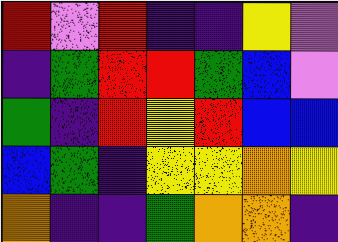[["red", "violet", "red", "indigo", "indigo", "yellow", "violet"], ["indigo", "green", "red", "red", "green", "blue", "violet"], ["green", "indigo", "red", "yellow", "red", "blue", "blue"], ["blue", "green", "indigo", "yellow", "yellow", "orange", "yellow"], ["orange", "indigo", "indigo", "green", "orange", "orange", "indigo"]]